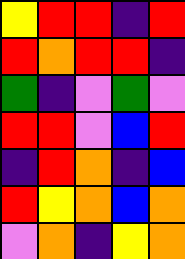[["yellow", "red", "red", "indigo", "red"], ["red", "orange", "red", "red", "indigo"], ["green", "indigo", "violet", "green", "violet"], ["red", "red", "violet", "blue", "red"], ["indigo", "red", "orange", "indigo", "blue"], ["red", "yellow", "orange", "blue", "orange"], ["violet", "orange", "indigo", "yellow", "orange"]]